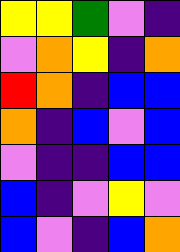[["yellow", "yellow", "green", "violet", "indigo"], ["violet", "orange", "yellow", "indigo", "orange"], ["red", "orange", "indigo", "blue", "blue"], ["orange", "indigo", "blue", "violet", "blue"], ["violet", "indigo", "indigo", "blue", "blue"], ["blue", "indigo", "violet", "yellow", "violet"], ["blue", "violet", "indigo", "blue", "orange"]]